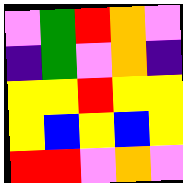[["violet", "green", "red", "orange", "violet"], ["indigo", "green", "violet", "orange", "indigo"], ["yellow", "yellow", "red", "yellow", "yellow"], ["yellow", "blue", "yellow", "blue", "yellow"], ["red", "red", "violet", "orange", "violet"]]